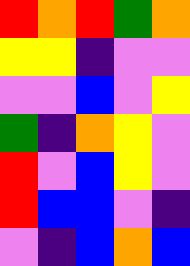[["red", "orange", "red", "green", "orange"], ["yellow", "yellow", "indigo", "violet", "violet"], ["violet", "violet", "blue", "violet", "yellow"], ["green", "indigo", "orange", "yellow", "violet"], ["red", "violet", "blue", "yellow", "violet"], ["red", "blue", "blue", "violet", "indigo"], ["violet", "indigo", "blue", "orange", "blue"]]